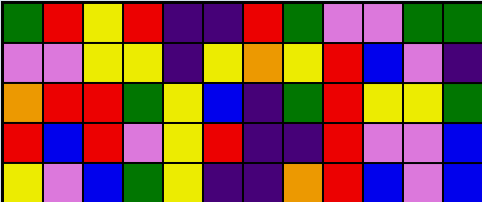[["green", "red", "yellow", "red", "indigo", "indigo", "red", "green", "violet", "violet", "green", "green"], ["violet", "violet", "yellow", "yellow", "indigo", "yellow", "orange", "yellow", "red", "blue", "violet", "indigo"], ["orange", "red", "red", "green", "yellow", "blue", "indigo", "green", "red", "yellow", "yellow", "green"], ["red", "blue", "red", "violet", "yellow", "red", "indigo", "indigo", "red", "violet", "violet", "blue"], ["yellow", "violet", "blue", "green", "yellow", "indigo", "indigo", "orange", "red", "blue", "violet", "blue"]]